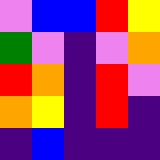[["violet", "blue", "blue", "red", "yellow"], ["green", "violet", "indigo", "violet", "orange"], ["red", "orange", "indigo", "red", "violet"], ["orange", "yellow", "indigo", "red", "indigo"], ["indigo", "blue", "indigo", "indigo", "indigo"]]